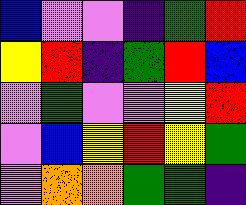[["blue", "violet", "violet", "indigo", "green", "red"], ["yellow", "red", "indigo", "green", "red", "blue"], ["violet", "green", "violet", "violet", "yellow", "red"], ["violet", "blue", "yellow", "red", "yellow", "green"], ["violet", "orange", "orange", "green", "green", "indigo"]]